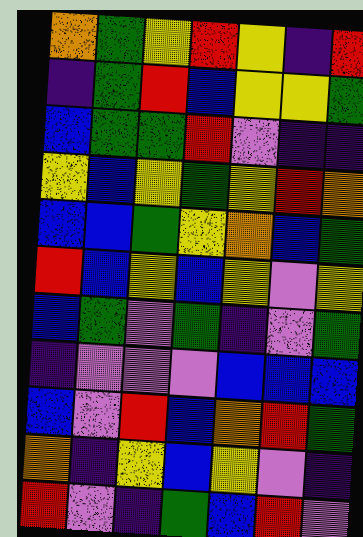[["orange", "green", "yellow", "red", "yellow", "indigo", "red"], ["indigo", "green", "red", "blue", "yellow", "yellow", "green"], ["blue", "green", "green", "red", "violet", "indigo", "indigo"], ["yellow", "blue", "yellow", "green", "yellow", "red", "orange"], ["blue", "blue", "green", "yellow", "orange", "blue", "green"], ["red", "blue", "yellow", "blue", "yellow", "violet", "yellow"], ["blue", "green", "violet", "green", "indigo", "violet", "green"], ["indigo", "violet", "violet", "violet", "blue", "blue", "blue"], ["blue", "violet", "red", "blue", "orange", "red", "green"], ["orange", "indigo", "yellow", "blue", "yellow", "violet", "indigo"], ["red", "violet", "indigo", "green", "blue", "red", "violet"]]